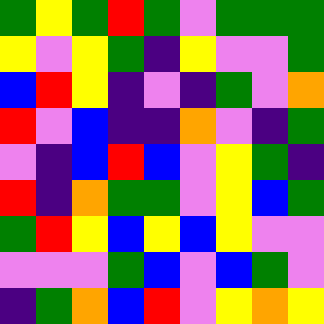[["green", "yellow", "green", "red", "green", "violet", "green", "green", "green"], ["yellow", "violet", "yellow", "green", "indigo", "yellow", "violet", "violet", "green"], ["blue", "red", "yellow", "indigo", "violet", "indigo", "green", "violet", "orange"], ["red", "violet", "blue", "indigo", "indigo", "orange", "violet", "indigo", "green"], ["violet", "indigo", "blue", "red", "blue", "violet", "yellow", "green", "indigo"], ["red", "indigo", "orange", "green", "green", "violet", "yellow", "blue", "green"], ["green", "red", "yellow", "blue", "yellow", "blue", "yellow", "violet", "violet"], ["violet", "violet", "violet", "green", "blue", "violet", "blue", "green", "violet"], ["indigo", "green", "orange", "blue", "red", "violet", "yellow", "orange", "yellow"]]